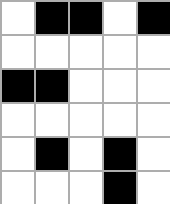[["white", "black", "black", "white", "black"], ["white", "white", "white", "white", "white"], ["black", "black", "white", "white", "white"], ["white", "white", "white", "white", "white"], ["white", "black", "white", "black", "white"], ["white", "white", "white", "black", "white"]]